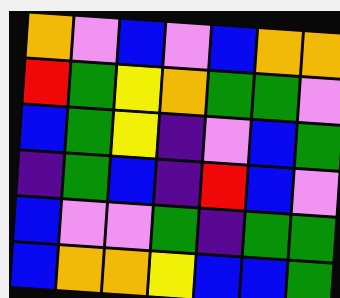[["orange", "violet", "blue", "violet", "blue", "orange", "orange"], ["red", "green", "yellow", "orange", "green", "green", "violet"], ["blue", "green", "yellow", "indigo", "violet", "blue", "green"], ["indigo", "green", "blue", "indigo", "red", "blue", "violet"], ["blue", "violet", "violet", "green", "indigo", "green", "green"], ["blue", "orange", "orange", "yellow", "blue", "blue", "green"]]